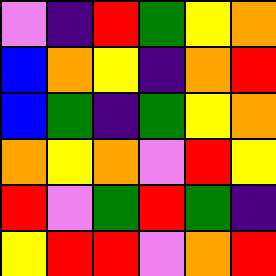[["violet", "indigo", "red", "green", "yellow", "orange"], ["blue", "orange", "yellow", "indigo", "orange", "red"], ["blue", "green", "indigo", "green", "yellow", "orange"], ["orange", "yellow", "orange", "violet", "red", "yellow"], ["red", "violet", "green", "red", "green", "indigo"], ["yellow", "red", "red", "violet", "orange", "red"]]